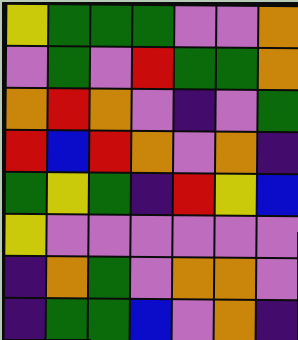[["yellow", "green", "green", "green", "violet", "violet", "orange"], ["violet", "green", "violet", "red", "green", "green", "orange"], ["orange", "red", "orange", "violet", "indigo", "violet", "green"], ["red", "blue", "red", "orange", "violet", "orange", "indigo"], ["green", "yellow", "green", "indigo", "red", "yellow", "blue"], ["yellow", "violet", "violet", "violet", "violet", "violet", "violet"], ["indigo", "orange", "green", "violet", "orange", "orange", "violet"], ["indigo", "green", "green", "blue", "violet", "orange", "indigo"]]